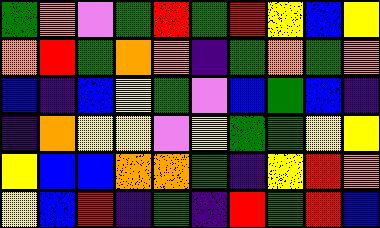[["green", "orange", "violet", "green", "red", "green", "red", "yellow", "blue", "yellow"], ["orange", "red", "green", "orange", "orange", "indigo", "green", "orange", "green", "orange"], ["blue", "indigo", "blue", "yellow", "green", "violet", "blue", "green", "blue", "indigo"], ["indigo", "orange", "yellow", "yellow", "violet", "yellow", "green", "green", "yellow", "yellow"], ["yellow", "blue", "blue", "orange", "orange", "green", "indigo", "yellow", "red", "orange"], ["yellow", "blue", "red", "indigo", "green", "indigo", "red", "green", "red", "blue"]]